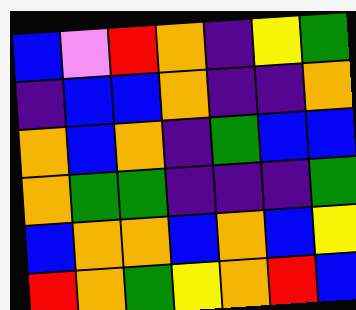[["blue", "violet", "red", "orange", "indigo", "yellow", "green"], ["indigo", "blue", "blue", "orange", "indigo", "indigo", "orange"], ["orange", "blue", "orange", "indigo", "green", "blue", "blue"], ["orange", "green", "green", "indigo", "indigo", "indigo", "green"], ["blue", "orange", "orange", "blue", "orange", "blue", "yellow"], ["red", "orange", "green", "yellow", "orange", "red", "blue"]]